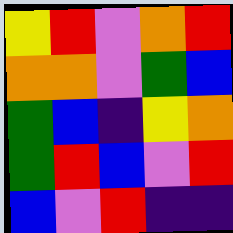[["yellow", "red", "violet", "orange", "red"], ["orange", "orange", "violet", "green", "blue"], ["green", "blue", "indigo", "yellow", "orange"], ["green", "red", "blue", "violet", "red"], ["blue", "violet", "red", "indigo", "indigo"]]